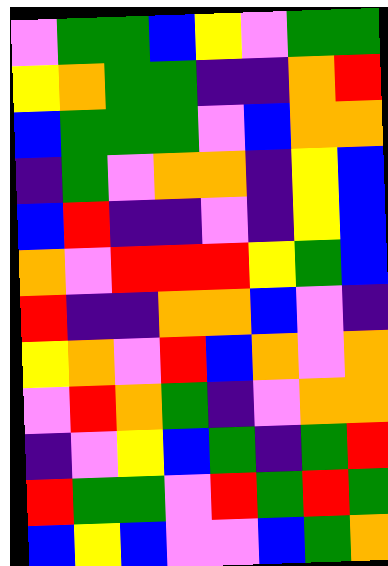[["violet", "green", "green", "blue", "yellow", "violet", "green", "green"], ["yellow", "orange", "green", "green", "indigo", "indigo", "orange", "red"], ["blue", "green", "green", "green", "violet", "blue", "orange", "orange"], ["indigo", "green", "violet", "orange", "orange", "indigo", "yellow", "blue"], ["blue", "red", "indigo", "indigo", "violet", "indigo", "yellow", "blue"], ["orange", "violet", "red", "red", "red", "yellow", "green", "blue"], ["red", "indigo", "indigo", "orange", "orange", "blue", "violet", "indigo"], ["yellow", "orange", "violet", "red", "blue", "orange", "violet", "orange"], ["violet", "red", "orange", "green", "indigo", "violet", "orange", "orange"], ["indigo", "violet", "yellow", "blue", "green", "indigo", "green", "red"], ["red", "green", "green", "violet", "red", "green", "red", "green"], ["blue", "yellow", "blue", "violet", "violet", "blue", "green", "orange"]]